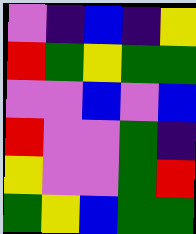[["violet", "indigo", "blue", "indigo", "yellow"], ["red", "green", "yellow", "green", "green"], ["violet", "violet", "blue", "violet", "blue"], ["red", "violet", "violet", "green", "indigo"], ["yellow", "violet", "violet", "green", "red"], ["green", "yellow", "blue", "green", "green"]]